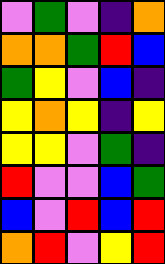[["violet", "green", "violet", "indigo", "orange"], ["orange", "orange", "green", "red", "blue"], ["green", "yellow", "violet", "blue", "indigo"], ["yellow", "orange", "yellow", "indigo", "yellow"], ["yellow", "yellow", "violet", "green", "indigo"], ["red", "violet", "violet", "blue", "green"], ["blue", "violet", "red", "blue", "red"], ["orange", "red", "violet", "yellow", "red"]]